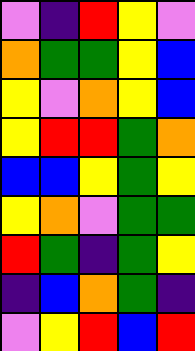[["violet", "indigo", "red", "yellow", "violet"], ["orange", "green", "green", "yellow", "blue"], ["yellow", "violet", "orange", "yellow", "blue"], ["yellow", "red", "red", "green", "orange"], ["blue", "blue", "yellow", "green", "yellow"], ["yellow", "orange", "violet", "green", "green"], ["red", "green", "indigo", "green", "yellow"], ["indigo", "blue", "orange", "green", "indigo"], ["violet", "yellow", "red", "blue", "red"]]